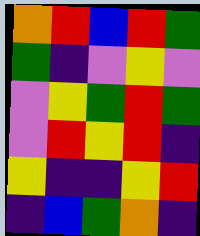[["orange", "red", "blue", "red", "green"], ["green", "indigo", "violet", "yellow", "violet"], ["violet", "yellow", "green", "red", "green"], ["violet", "red", "yellow", "red", "indigo"], ["yellow", "indigo", "indigo", "yellow", "red"], ["indigo", "blue", "green", "orange", "indigo"]]